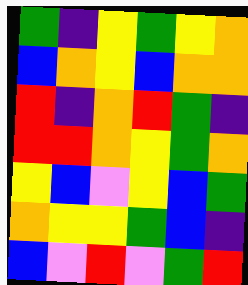[["green", "indigo", "yellow", "green", "yellow", "orange"], ["blue", "orange", "yellow", "blue", "orange", "orange"], ["red", "indigo", "orange", "red", "green", "indigo"], ["red", "red", "orange", "yellow", "green", "orange"], ["yellow", "blue", "violet", "yellow", "blue", "green"], ["orange", "yellow", "yellow", "green", "blue", "indigo"], ["blue", "violet", "red", "violet", "green", "red"]]